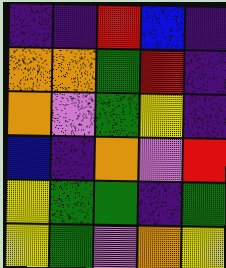[["indigo", "indigo", "red", "blue", "indigo"], ["orange", "orange", "green", "red", "indigo"], ["orange", "violet", "green", "yellow", "indigo"], ["blue", "indigo", "orange", "violet", "red"], ["yellow", "green", "green", "indigo", "green"], ["yellow", "green", "violet", "orange", "yellow"]]